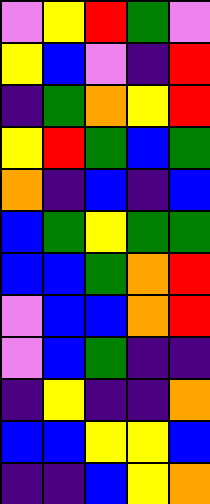[["violet", "yellow", "red", "green", "violet"], ["yellow", "blue", "violet", "indigo", "red"], ["indigo", "green", "orange", "yellow", "red"], ["yellow", "red", "green", "blue", "green"], ["orange", "indigo", "blue", "indigo", "blue"], ["blue", "green", "yellow", "green", "green"], ["blue", "blue", "green", "orange", "red"], ["violet", "blue", "blue", "orange", "red"], ["violet", "blue", "green", "indigo", "indigo"], ["indigo", "yellow", "indigo", "indigo", "orange"], ["blue", "blue", "yellow", "yellow", "blue"], ["indigo", "indigo", "blue", "yellow", "orange"]]